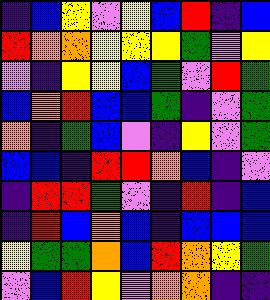[["indigo", "blue", "yellow", "violet", "yellow", "blue", "red", "indigo", "blue"], ["red", "orange", "orange", "yellow", "yellow", "yellow", "green", "violet", "yellow"], ["violet", "indigo", "yellow", "yellow", "blue", "green", "violet", "red", "green"], ["blue", "orange", "red", "blue", "blue", "green", "indigo", "violet", "green"], ["orange", "indigo", "green", "blue", "violet", "indigo", "yellow", "violet", "green"], ["blue", "blue", "indigo", "red", "red", "orange", "blue", "indigo", "violet"], ["indigo", "red", "red", "green", "violet", "indigo", "red", "indigo", "blue"], ["indigo", "red", "blue", "orange", "blue", "indigo", "blue", "blue", "blue"], ["yellow", "green", "green", "orange", "blue", "red", "orange", "yellow", "green"], ["violet", "blue", "red", "yellow", "violet", "orange", "orange", "indigo", "indigo"]]